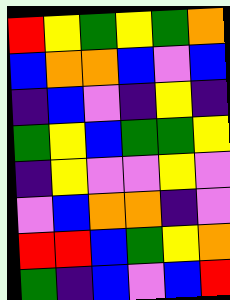[["red", "yellow", "green", "yellow", "green", "orange"], ["blue", "orange", "orange", "blue", "violet", "blue"], ["indigo", "blue", "violet", "indigo", "yellow", "indigo"], ["green", "yellow", "blue", "green", "green", "yellow"], ["indigo", "yellow", "violet", "violet", "yellow", "violet"], ["violet", "blue", "orange", "orange", "indigo", "violet"], ["red", "red", "blue", "green", "yellow", "orange"], ["green", "indigo", "blue", "violet", "blue", "red"]]